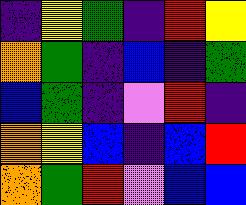[["indigo", "yellow", "green", "indigo", "red", "yellow"], ["orange", "green", "indigo", "blue", "indigo", "green"], ["blue", "green", "indigo", "violet", "red", "indigo"], ["orange", "yellow", "blue", "indigo", "blue", "red"], ["orange", "green", "red", "violet", "blue", "blue"]]